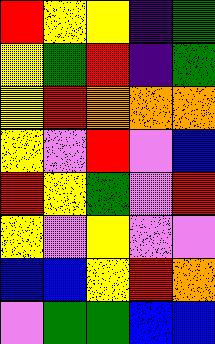[["red", "yellow", "yellow", "indigo", "green"], ["yellow", "green", "red", "indigo", "green"], ["yellow", "red", "orange", "orange", "orange"], ["yellow", "violet", "red", "violet", "blue"], ["red", "yellow", "green", "violet", "red"], ["yellow", "violet", "yellow", "violet", "violet"], ["blue", "blue", "yellow", "red", "orange"], ["violet", "green", "green", "blue", "blue"]]